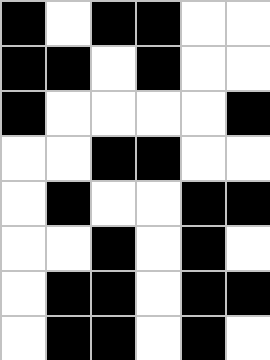[["black", "white", "black", "black", "white", "white"], ["black", "black", "white", "black", "white", "white"], ["black", "white", "white", "white", "white", "black"], ["white", "white", "black", "black", "white", "white"], ["white", "black", "white", "white", "black", "black"], ["white", "white", "black", "white", "black", "white"], ["white", "black", "black", "white", "black", "black"], ["white", "black", "black", "white", "black", "white"]]